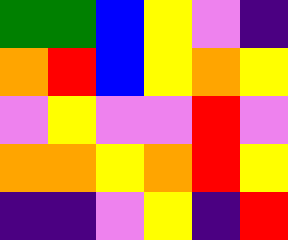[["green", "green", "blue", "yellow", "violet", "indigo"], ["orange", "red", "blue", "yellow", "orange", "yellow"], ["violet", "yellow", "violet", "violet", "red", "violet"], ["orange", "orange", "yellow", "orange", "red", "yellow"], ["indigo", "indigo", "violet", "yellow", "indigo", "red"]]